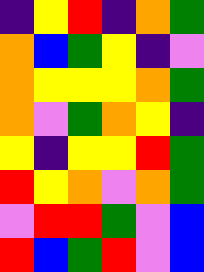[["indigo", "yellow", "red", "indigo", "orange", "green"], ["orange", "blue", "green", "yellow", "indigo", "violet"], ["orange", "yellow", "yellow", "yellow", "orange", "green"], ["orange", "violet", "green", "orange", "yellow", "indigo"], ["yellow", "indigo", "yellow", "yellow", "red", "green"], ["red", "yellow", "orange", "violet", "orange", "green"], ["violet", "red", "red", "green", "violet", "blue"], ["red", "blue", "green", "red", "violet", "blue"]]